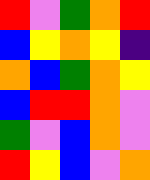[["red", "violet", "green", "orange", "red"], ["blue", "yellow", "orange", "yellow", "indigo"], ["orange", "blue", "green", "orange", "yellow"], ["blue", "red", "red", "orange", "violet"], ["green", "violet", "blue", "orange", "violet"], ["red", "yellow", "blue", "violet", "orange"]]